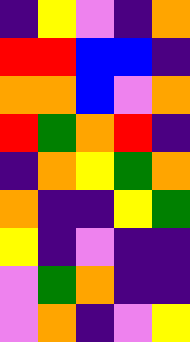[["indigo", "yellow", "violet", "indigo", "orange"], ["red", "red", "blue", "blue", "indigo"], ["orange", "orange", "blue", "violet", "orange"], ["red", "green", "orange", "red", "indigo"], ["indigo", "orange", "yellow", "green", "orange"], ["orange", "indigo", "indigo", "yellow", "green"], ["yellow", "indigo", "violet", "indigo", "indigo"], ["violet", "green", "orange", "indigo", "indigo"], ["violet", "orange", "indigo", "violet", "yellow"]]